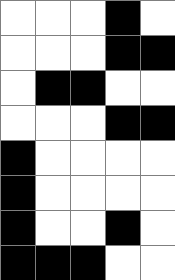[["white", "white", "white", "black", "white"], ["white", "white", "white", "black", "black"], ["white", "black", "black", "white", "white"], ["white", "white", "white", "black", "black"], ["black", "white", "white", "white", "white"], ["black", "white", "white", "white", "white"], ["black", "white", "white", "black", "white"], ["black", "black", "black", "white", "white"]]